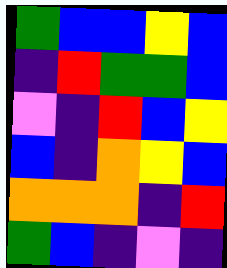[["green", "blue", "blue", "yellow", "blue"], ["indigo", "red", "green", "green", "blue"], ["violet", "indigo", "red", "blue", "yellow"], ["blue", "indigo", "orange", "yellow", "blue"], ["orange", "orange", "orange", "indigo", "red"], ["green", "blue", "indigo", "violet", "indigo"]]